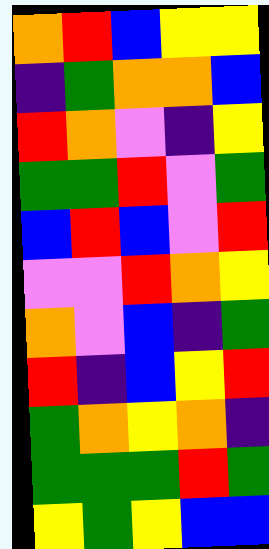[["orange", "red", "blue", "yellow", "yellow"], ["indigo", "green", "orange", "orange", "blue"], ["red", "orange", "violet", "indigo", "yellow"], ["green", "green", "red", "violet", "green"], ["blue", "red", "blue", "violet", "red"], ["violet", "violet", "red", "orange", "yellow"], ["orange", "violet", "blue", "indigo", "green"], ["red", "indigo", "blue", "yellow", "red"], ["green", "orange", "yellow", "orange", "indigo"], ["green", "green", "green", "red", "green"], ["yellow", "green", "yellow", "blue", "blue"]]